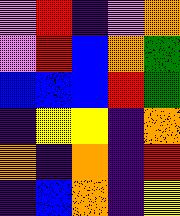[["violet", "red", "indigo", "violet", "orange"], ["violet", "red", "blue", "orange", "green"], ["blue", "blue", "blue", "red", "green"], ["indigo", "yellow", "yellow", "indigo", "orange"], ["orange", "indigo", "orange", "indigo", "red"], ["indigo", "blue", "orange", "indigo", "yellow"]]